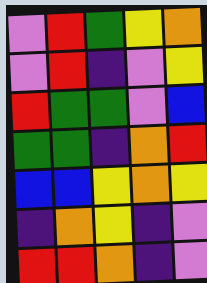[["violet", "red", "green", "yellow", "orange"], ["violet", "red", "indigo", "violet", "yellow"], ["red", "green", "green", "violet", "blue"], ["green", "green", "indigo", "orange", "red"], ["blue", "blue", "yellow", "orange", "yellow"], ["indigo", "orange", "yellow", "indigo", "violet"], ["red", "red", "orange", "indigo", "violet"]]